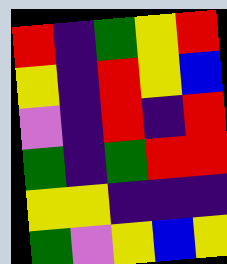[["red", "indigo", "green", "yellow", "red"], ["yellow", "indigo", "red", "yellow", "blue"], ["violet", "indigo", "red", "indigo", "red"], ["green", "indigo", "green", "red", "red"], ["yellow", "yellow", "indigo", "indigo", "indigo"], ["green", "violet", "yellow", "blue", "yellow"]]